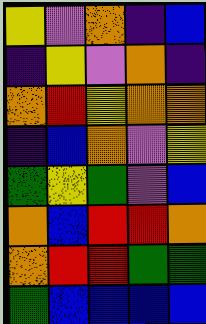[["yellow", "violet", "orange", "indigo", "blue"], ["indigo", "yellow", "violet", "orange", "indigo"], ["orange", "red", "yellow", "orange", "orange"], ["indigo", "blue", "orange", "violet", "yellow"], ["green", "yellow", "green", "violet", "blue"], ["orange", "blue", "red", "red", "orange"], ["orange", "red", "red", "green", "green"], ["green", "blue", "blue", "blue", "blue"]]